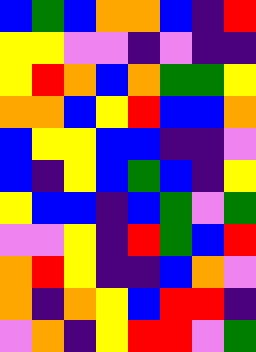[["blue", "green", "blue", "orange", "orange", "blue", "indigo", "red"], ["yellow", "yellow", "violet", "violet", "indigo", "violet", "indigo", "indigo"], ["yellow", "red", "orange", "blue", "orange", "green", "green", "yellow"], ["orange", "orange", "blue", "yellow", "red", "blue", "blue", "orange"], ["blue", "yellow", "yellow", "blue", "blue", "indigo", "indigo", "violet"], ["blue", "indigo", "yellow", "blue", "green", "blue", "indigo", "yellow"], ["yellow", "blue", "blue", "indigo", "blue", "green", "violet", "green"], ["violet", "violet", "yellow", "indigo", "red", "green", "blue", "red"], ["orange", "red", "yellow", "indigo", "indigo", "blue", "orange", "violet"], ["orange", "indigo", "orange", "yellow", "blue", "red", "red", "indigo"], ["violet", "orange", "indigo", "yellow", "red", "red", "violet", "green"]]